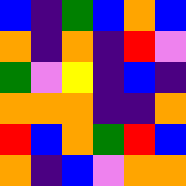[["blue", "indigo", "green", "blue", "orange", "blue"], ["orange", "indigo", "orange", "indigo", "red", "violet"], ["green", "violet", "yellow", "indigo", "blue", "indigo"], ["orange", "orange", "orange", "indigo", "indigo", "orange"], ["red", "blue", "orange", "green", "red", "blue"], ["orange", "indigo", "blue", "violet", "orange", "orange"]]